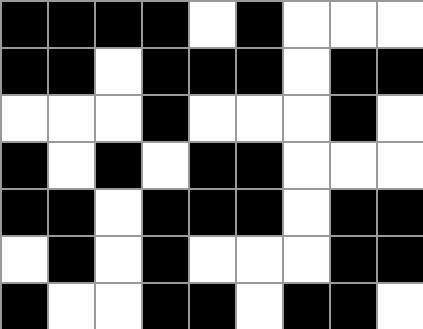[["black", "black", "black", "black", "white", "black", "white", "white", "white"], ["black", "black", "white", "black", "black", "black", "white", "black", "black"], ["white", "white", "white", "black", "white", "white", "white", "black", "white"], ["black", "white", "black", "white", "black", "black", "white", "white", "white"], ["black", "black", "white", "black", "black", "black", "white", "black", "black"], ["white", "black", "white", "black", "white", "white", "white", "black", "black"], ["black", "white", "white", "black", "black", "white", "black", "black", "white"]]